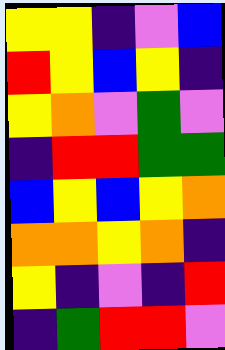[["yellow", "yellow", "indigo", "violet", "blue"], ["red", "yellow", "blue", "yellow", "indigo"], ["yellow", "orange", "violet", "green", "violet"], ["indigo", "red", "red", "green", "green"], ["blue", "yellow", "blue", "yellow", "orange"], ["orange", "orange", "yellow", "orange", "indigo"], ["yellow", "indigo", "violet", "indigo", "red"], ["indigo", "green", "red", "red", "violet"]]